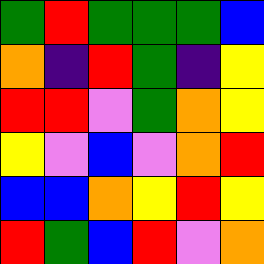[["green", "red", "green", "green", "green", "blue"], ["orange", "indigo", "red", "green", "indigo", "yellow"], ["red", "red", "violet", "green", "orange", "yellow"], ["yellow", "violet", "blue", "violet", "orange", "red"], ["blue", "blue", "orange", "yellow", "red", "yellow"], ["red", "green", "blue", "red", "violet", "orange"]]